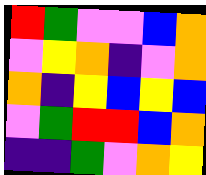[["red", "green", "violet", "violet", "blue", "orange"], ["violet", "yellow", "orange", "indigo", "violet", "orange"], ["orange", "indigo", "yellow", "blue", "yellow", "blue"], ["violet", "green", "red", "red", "blue", "orange"], ["indigo", "indigo", "green", "violet", "orange", "yellow"]]